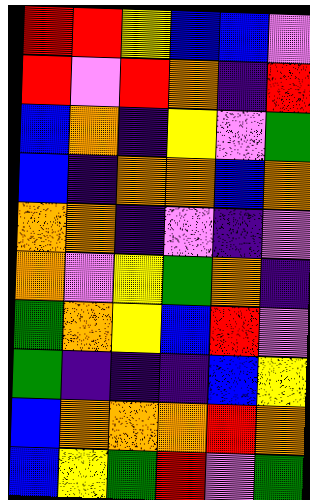[["red", "red", "yellow", "blue", "blue", "violet"], ["red", "violet", "red", "orange", "indigo", "red"], ["blue", "orange", "indigo", "yellow", "violet", "green"], ["blue", "indigo", "orange", "orange", "blue", "orange"], ["orange", "orange", "indigo", "violet", "indigo", "violet"], ["orange", "violet", "yellow", "green", "orange", "indigo"], ["green", "orange", "yellow", "blue", "red", "violet"], ["green", "indigo", "indigo", "indigo", "blue", "yellow"], ["blue", "orange", "orange", "orange", "red", "orange"], ["blue", "yellow", "green", "red", "violet", "green"]]